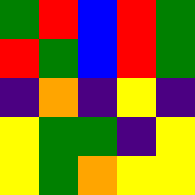[["green", "red", "blue", "red", "green"], ["red", "green", "blue", "red", "green"], ["indigo", "orange", "indigo", "yellow", "indigo"], ["yellow", "green", "green", "indigo", "yellow"], ["yellow", "green", "orange", "yellow", "yellow"]]